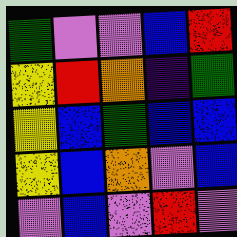[["green", "violet", "violet", "blue", "red"], ["yellow", "red", "orange", "indigo", "green"], ["yellow", "blue", "green", "blue", "blue"], ["yellow", "blue", "orange", "violet", "blue"], ["violet", "blue", "violet", "red", "violet"]]